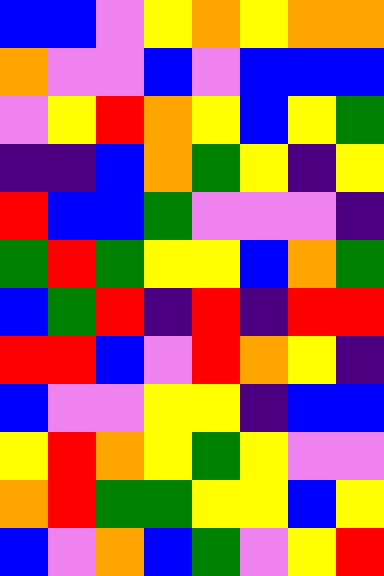[["blue", "blue", "violet", "yellow", "orange", "yellow", "orange", "orange"], ["orange", "violet", "violet", "blue", "violet", "blue", "blue", "blue"], ["violet", "yellow", "red", "orange", "yellow", "blue", "yellow", "green"], ["indigo", "indigo", "blue", "orange", "green", "yellow", "indigo", "yellow"], ["red", "blue", "blue", "green", "violet", "violet", "violet", "indigo"], ["green", "red", "green", "yellow", "yellow", "blue", "orange", "green"], ["blue", "green", "red", "indigo", "red", "indigo", "red", "red"], ["red", "red", "blue", "violet", "red", "orange", "yellow", "indigo"], ["blue", "violet", "violet", "yellow", "yellow", "indigo", "blue", "blue"], ["yellow", "red", "orange", "yellow", "green", "yellow", "violet", "violet"], ["orange", "red", "green", "green", "yellow", "yellow", "blue", "yellow"], ["blue", "violet", "orange", "blue", "green", "violet", "yellow", "red"]]